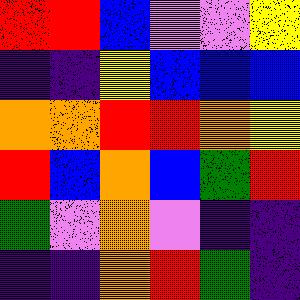[["red", "red", "blue", "violet", "violet", "yellow"], ["indigo", "indigo", "yellow", "blue", "blue", "blue"], ["orange", "orange", "red", "red", "orange", "yellow"], ["red", "blue", "orange", "blue", "green", "red"], ["green", "violet", "orange", "violet", "indigo", "indigo"], ["indigo", "indigo", "orange", "red", "green", "indigo"]]